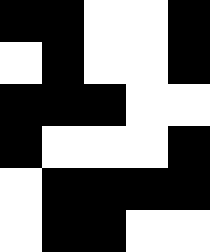[["black", "black", "white", "white", "black"], ["white", "black", "white", "white", "black"], ["black", "black", "black", "white", "white"], ["black", "white", "white", "white", "black"], ["white", "black", "black", "black", "black"], ["white", "black", "black", "white", "white"]]